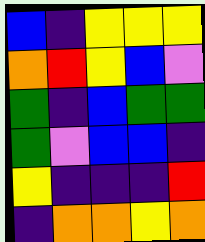[["blue", "indigo", "yellow", "yellow", "yellow"], ["orange", "red", "yellow", "blue", "violet"], ["green", "indigo", "blue", "green", "green"], ["green", "violet", "blue", "blue", "indigo"], ["yellow", "indigo", "indigo", "indigo", "red"], ["indigo", "orange", "orange", "yellow", "orange"]]